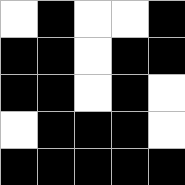[["white", "black", "white", "white", "black"], ["black", "black", "white", "black", "black"], ["black", "black", "white", "black", "white"], ["white", "black", "black", "black", "white"], ["black", "black", "black", "black", "black"]]